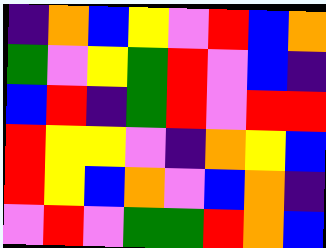[["indigo", "orange", "blue", "yellow", "violet", "red", "blue", "orange"], ["green", "violet", "yellow", "green", "red", "violet", "blue", "indigo"], ["blue", "red", "indigo", "green", "red", "violet", "red", "red"], ["red", "yellow", "yellow", "violet", "indigo", "orange", "yellow", "blue"], ["red", "yellow", "blue", "orange", "violet", "blue", "orange", "indigo"], ["violet", "red", "violet", "green", "green", "red", "orange", "blue"]]